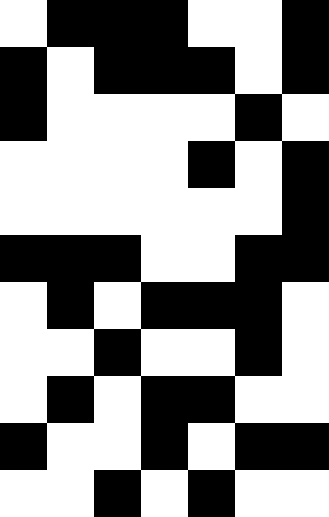[["white", "black", "black", "black", "white", "white", "black"], ["black", "white", "black", "black", "black", "white", "black"], ["black", "white", "white", "white", "white", "black", "white"], ["white", "white", "white", "white", "black", "white", "black"], ["white", "white", "white", "white", "white", "white", "black"], ["black", "black", "black", "white", "white", "black", "black"], ["white", "black", "white", "black", "black", "black", "white"], ["white", "white", "black", "white", "white", "black", "white"], ["white", "black", "white", "black", "black", "white", "white"], ["black", "white", "white", "black", "white", "black", "black"], ["white", "white", "black", "white", "black", "white", "white"]]